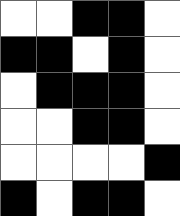[["white", "white", "black", "black", "white"], ["black", "black", "white", "black", "white"], ["white", "black", "black", "black", "white"], ["white", "white", "black", "black", "white"], ["white", "white", "white", "white", "black"], ["black", "white", "black", "black", "white"]]